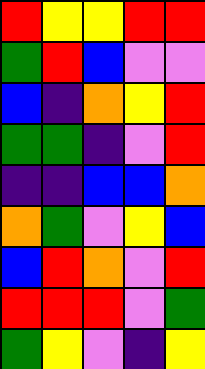[["red", "yellow", "yellow", "red", "red"], ["green", "red", "blue", "violet", "violet"], ["blue", "indigo", "orange", "yellow", "red"], ["green", "green", "indigo", "violet", "red"], ["indigo", "indigo", "blue", "blue", "orange"], ["orange", "green", "violet", "yellow", "blue"], ["blue", "red", "orange", "violet", "red"], ["red", "red", "red", "violet", "green"], ["green", "yellow", "violet", "indigo", "yellow"]]